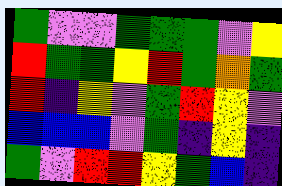[["green", "violet", "violet", "green", "green", "green", "violet", "yellow"], ["red", "green", "green", "yellow", "red", "green", "orange", "green"], ["red", "indigo", "yellow", "violet", "green", "red", "yellow", "violet"], ["blue", "blue", "blue", "violet", "green", "indigo", "yellow", "indigo"], ["green", "violet", "red", "red", "yellow", "green", "blue", "indigo"]]